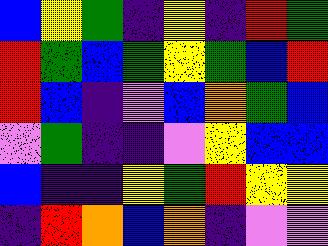[["blue", "yellow", "green", "indigo", "yellow", "indigo", "red", "green"], ["red", "green", "blue", "green", "yellow", "green", "blue", "red"], ["red", "blue", "indigo", "violet", "blue", "orange", "green", "blue"], ["violet", "green", "indigo", "indigo", "violet", "yellow", "blue", "blue"], ["blue", "indigo", "indigo", "yellow", "green", "red", "yellow", "yellow"], ["indigo", "red", "orange", "blue", "orange", "indigo", "violet", "violet"]]